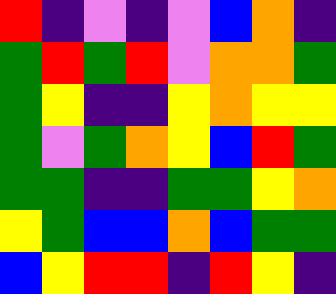[["red", "indigo", "violet", "indigo", "violet", "blue", "orange", "indigo"], ["green", "red", "green", "red", "violet", "orange", "orange", "green"], ["green", "yellow", "indigo", "indigo", "yellow", "orange", "yellow", "yellow"], ["green", "violet", "green", "orange", "yellow", "blue", "red", "green"], ["green", "green", "indigo", "indigo", "green", "green", "yellow", "orange"], ["yellow", "green", "blue", "blue", "orange", "blue", "green", "green"], ["blue", "yellow", "red", "red", "indigo", "red", "yellow", "indigo"]]